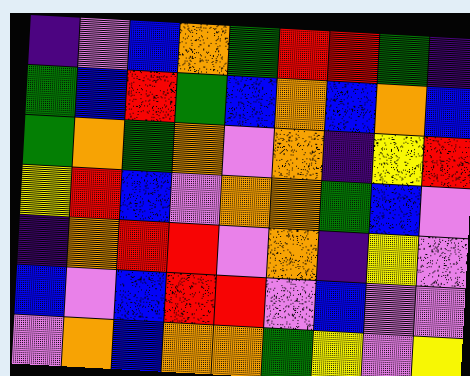[["indigo", "violet", "blue", "orange", "green", "red", "red", "green", "indigo"], ["green", "blue", "red", "green", "blue", "orange", "blue", "orange", "blue"], ["green", "orange", "green", "orange", "violet", "orange", "indigo", "yellow", "red"], ["yellow", "red", "blue", "violet", "orange", "orange", "green", "blue", "violet"], ["indigo", "orange", "red", "red", "violet", "orange", "indigo", "yellow", "violet"], ["blue", "violet", "blue", "red", "red", "violet", "blue", "violet", "violet"], ["violet", "orange", "blue", "orange", "orange", "green", "yellow", "violet", "yellow"]]